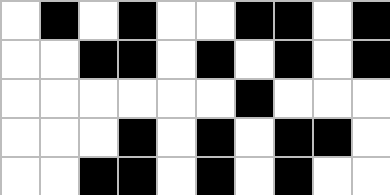[["white", "black", "white", "black", "white", "white", "black", "black", "white", "black"], ["white", "white", "black", "black", "white", "black", "white", "black", "white", "black"], ["white", "white", "white", "white", "white", "white", "black", "white", "white", "white"], ["white", "white", "white", "black", "white", "black", "white", "black", "black", "white"], ["white", "white", "black", "black", "white", "black", "white", "black", "white", "white"]]